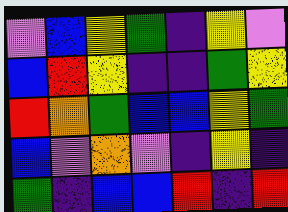[["violet", "blue", "yellow", "green", "indigo", "yellow", "violet"], ["blue", "red", "yellow", "indigo", "indigo", "green", "yellow"], ["red", "orange", "green", "blue", "blue", "yellow", "green"], ["blue", "violet", "orange", "violet", "indigo", "yellow", "indigo"], ["green", "indigo", "blue", "blue", "red", "indigo", "red"]]